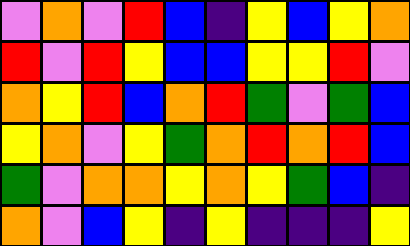[["violet", "orange", "violet", "red", "blue", "indigo", "yellow", "blue", "yellow", "orange"], ["red", "violet", "red", "yellow", "blue", "blue", "yellow", "yellow", "red", "violet"], ["orange", "yellow", "red", "blue", "orange", "red", "green", "violet", "green", "blue"], ["yellow", "orange", "violet", "yellow", "green", "orange", "red", "orange", "red", "blue"], ["green", "violet", "orange", "orange", "yellow", "orange", "yellow", "green", "blue", "indigo"], ["orange", "violet", "blue", "yellow", "indigo", "yellow", "indigo", "indigo", "indigo", "yellow"]]